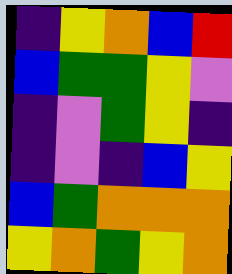[["indigo", "yellow", "orange", "blue", "red"], ["blue", "green", "green", "yellow", "violet"], ["indigo", "violet", "green", "yellow", "indigo"], ["indigo", "violet", "indigo", "blue", "yellow"], ["blue", "green", "orange", "orange", "orange"], ["yellow", "orange", "green", "yellow", "orange"]]